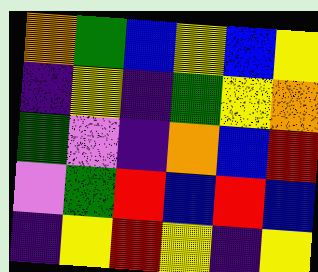[["orange", "green", "blue", "yellow", "blue", "yellow"], ["indigo", "yellow", "indigo", "green", "yellow", "orange"], ["green", "violet", "indigo", "orange", "blue", "red"], ["violet", "green", "red", "blue", "red", "blue"], ["indigo", "yellow", "red", "yellow", "indigo", "yellow"]]